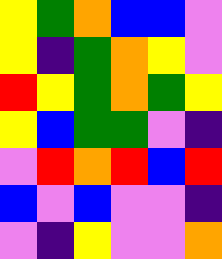[["yellow", "green", "orange", "blue", "blue", "violet"], ["yellow", "indigo", "green", "orange", "yellow", "violet"], ["red", "yellow", "green", "orange", "green", "yellow"], ["yellow", "blue", "green", "green", "violet", "indigo"], ["violet", "red", "orange", "red", "blue", "red"], ["blue", "violet", "blue", "violet", "violet", "indigo"], ["violet", "indigo", "yellow", "violet", "violet", "orange"]]